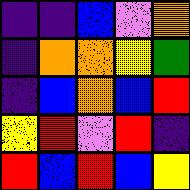[["indigo", "indigo", "blue", "violet", "orange"], ["indigo", "orange", "orange", "yellow", "green"], ["indigo", "blue", "orange", "blue", "red"], ["yellow", "red", "violet", "red", "indigo"], ["red", "blue", "red", "blue", "yellow"]]